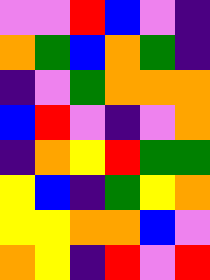[["violet", "violet", "red", "blue", "violet", "indigo"], ["orange", "green", "blue", "orange", "green", "indigo"], ["indigo", "violet", "green", "orange", "orange", "orange"], ["blue", "red", "violet", "indigo", "violet", "orange"], ["indigo", "orange", "yellow", "red", "green", "green"], ["yellow", "blue", "indigo", "green", "yellow", "orange"], ["yellow", "yellow", "orange", "orange", "blue", "violet"], ["orange", "yellow", "indigo", "red", "violet", "red"]]